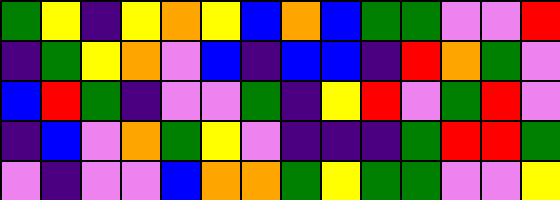[["green", "yellow", "indigo", "yellow", "orange", "yellow", "blue", "orange", "blue", "green", "green", "violet", "violet", "red"], ["indigo", "green", "yellow", "orange", "violet", "blue", "indigo", "blue", "blue", "indigo", "red", "orange", "green", "violet"], ["blue", "red", "green", "indigo", "violet", "violet", "green", "indigo", "yellow", "red", "violet", "green", "red", "violet"], ["indigo", "blue", "violet", "orange", "green", "yellow", "violet", "indigo", "indigo", "indigo", "green", "red", "red", "green"], ["violet", "indigo", "violet", "violet", "blue", "orange", "orange", "green", "yellow", "green", "green", "violet", "violet", "yellow"]]